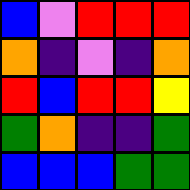[["blue", "violet", "red", "red", "red"], ["orange", "indigo", "violet", "indigo", "orange"], ["red", "blue", "red", "red", "yellow"], ["green", "orange", "indigo", "indigo", "green"], ["blue", "blue", "blue", "green", "green"]]